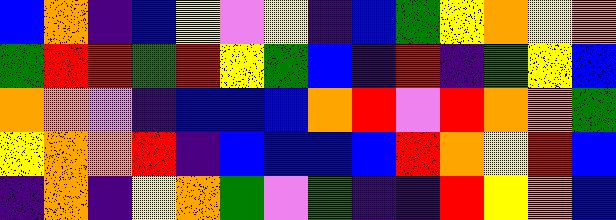[["blue", "orange", "indigo", "blue", "yellow", "violet", "yellow", "indigo", "blue", "green", "yellow", "orange", "yellow", "orange"], ["green", "red", "red", "green", "red", "yellow", "green", "blue", "indigo", "red", "indigo", "green", "yellow", "blue"], ["orange", "orange", "violet", "indigo", "blue", "blue", "blue", "orange", "red", "violet", "red", "orange", "orange", "green"], ["yellow", "orange", "orange", "red", "indigo", "blue", "blue", "blue", "blue", "red", "orange", "yellow", "red", "blue"], ["indigo", "orange", "indigo", "yellow", "orange", "green", "violet", "green", "indigo", "indigo", "red", "yellow", "orange", "blue"]]